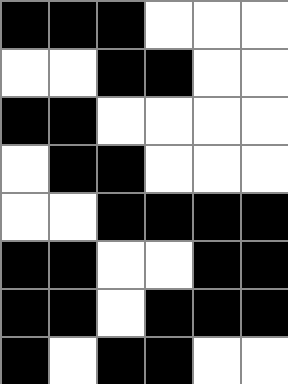[["black", "black", "black", "white", "white", "white"], ["white", "white", "black", "black", "white", "white"], ["black", "black", "white", "white", "white", "white"], ["white", "black", "black", "white", "white", "white"], ["white", "white", "black", "black", "black", "black"], ["black", "black", "white", "white", "black", "black"], ["black", "black", "white", "black", "black", "black"], ["black", "white", "black", "black", "white", "white"]]